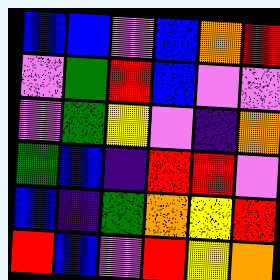[["blue", "blue", "violet", "blue", "orange", "red"], ["violet", "green", "red", "blue", "violet", "violet"], ["violet", "green", "yellow", "violet", "indigo", "orange"], ["green", "blue", "indigo", "red", "red", "violet"], ["blue", "indigo", "green", "orange", "yellow", "red"], ["red", "blue", "violet", "red", "yellow", "orange"]]